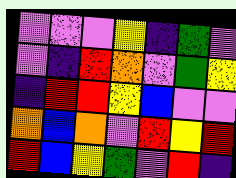[["violet", "violet", "violet", "yellow", "indigo", "green", "violet"], ["violet", "indigo", "red", "orange", "violet", "green", "yellow"], ["indigo", "red", "red", "yellow", "blue", "violet", "violet"], ["orange", "blue", "orange", "violet", "red", "yellow", "red"], ["red", "blue", "yellow", "green", "violet", "red", "indigo"]]